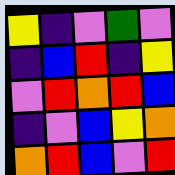[["yellow", "indigo", "violet", "green", "violet"], ["indigo", "blue", "red", "indigo", "yellow"], ["violet", "red", "orange", "red", "blue"], ["indigo", "violet", "blue", "yellow", "orange"], ["orange", "red", "blue", "violet", "red"]]